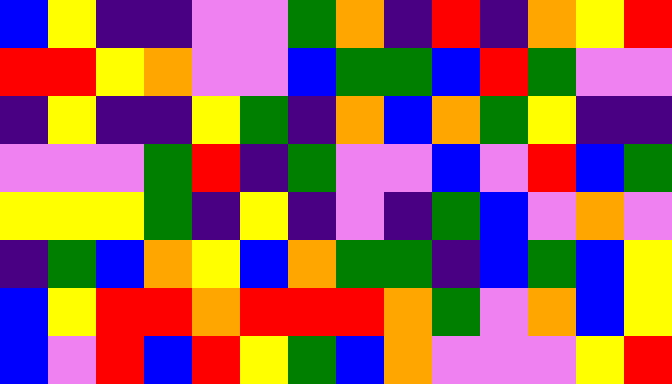[["blue", "yellow", "indigo", "indigo", "violet", "violet", "green", "orange", "indigo", "red", "indigo", "orange", "yellow", "red"], ["red", "red", "yellow", "orange", "violet", "violet", "blue", "green", "green", "blue", "red", "green", "violet", "violet"], ["indigo", "yellow", "indigo", "indigo", "yellow", "green", "indigo", "orange", "blue", "orange", "green", "yellow", "indigo", "indigo"], ["violet", "violet", "violet", "green", "red", "indigo", "green", "violet", "violet", "blue", "violet", "red", "blue", "green"], ["yellow", "yellow", "yellow", "green", "indigo", "yellow", "indigo", "violet", "indigo", "green", "blue", "violet", "orange", "violet"], ["indigo", "green", "blue", "orange", "yellow", "blue", "orange", "green", "green", "indigo", "blue", "green", "blue", "yellow"], ["blue", "yellow", "red", "red", "orange", "red", "red", "red", "orange", "green", "violet", "orange", "blue", "yellow"], ["blue", "violet", "red", "blue", "red", "yellow", "green", "blue", "orange", "violet", "violet", "violet", "yellow", "red"]]